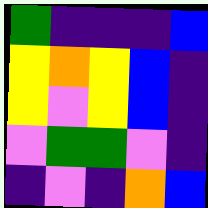[["green", "indigo", "indigo", "indigo", "blue"], ["yellow", "orange", "yellow", "blue", "indigo"], ["yellow", "violet", "yellow", "blue", "indigo"], ["violet", "green", "green", "violet", "indigo"], ["indigo", "violet", "indigo", "orange", "blue"]]